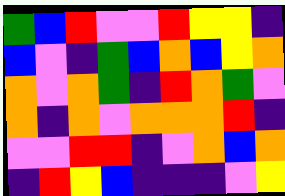[["green", "blue", "red", "violet", "violet", "red", "yellow", "yellow", "indigo"], ["blue", "violet", "indigo", "green", "blue", "orange", "blue", "yellow", "orange"], ["orange", "violet", "orange", "green", "indigo", "red", "orange", "green", "violet"], ["orange", "indigo", "orange", "violet", "orange", "orange", "orange", "red", "indigo"], ["violet", "violet", "red", "red", "indigo", "violet", "orange", "blue", "orange"], ["indigo", "red", "yellow", "blue", "indigo", "indigo", "indigo", "violet", "yellow"]]